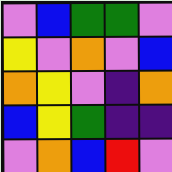[["violet", "blue", "green", "green", "violet"], ["yellow", "violet", "orange", "violet", "blue"], ["orange", "yellow", "violet", "indigo", "orange"], ["blue", "yellow", "green", "indigo", "indigo"], ["violet", "orange", "blue", "red", "violet"]]